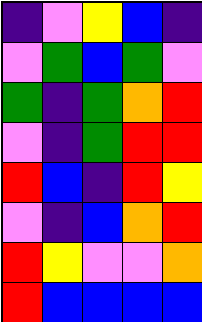[["indigo", "violet", "yellow", "blue", "indigo"], ["violet", "green", "blue", "green", "violet"], ["green", "indigo", "green", "orange", "red"], ["violet", "indigo", "green", "red", "red"], ["red", "blue", "indigo", "red", "yellow"], ["violet", "indigo", "blue", "orange", "red"], ["red", "yellow", "violet", "violet", "orange"], ["red", "blue", "blue", "blue", "blue"]]